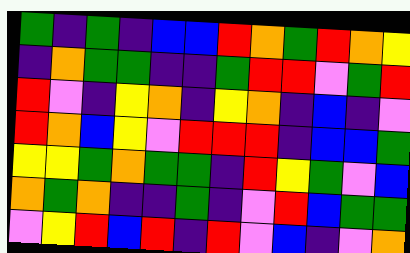[["green", "indigo", "green", "indigo", "blue", "blue", "red", "orange", "green", "red", "orange", "yellow"], ["indigo", "orange", "green", "green", "indigo", "indigo", "green", "red", "red", "violet", "green", "red"], ["red", "violet", "indigo", "yellow", "orange", "indigo", "yellow", "orange", "indigo", "blue", "indigo", "violet"], ["red", "orange", "blue", "yellow", "violet", "red", "red", "red", "indigo", "blue", "blue", "green"], ["yellow", "yellow", "green", "orange", "green", "green", "indigo", "red", "yellow", "green", "violet", "blue"], ["orange", "green", "orange", "indigo", "indigo", "green", "indigo", "violet", "red", "blue", "green", "green"], ["violet", "yellow", "red", "blue", "red", "indigo", "red", "violet", "blue", "indigo", "violet", "orange"]]